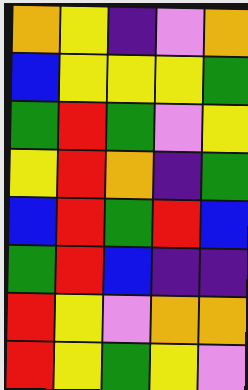[["orange", "yellow", "indigo", "violet", "orange"], ["blue", "yellow", "yellow", "yellow", "green"], ["green", "red", "green", "violet", "yellow"], ["yellow", "red", "orange", "indigo", "green"], ["blue", "red", "green", "red", "blue"], ["green", "red", "blue", "indigo", "indigo"], ["red", "yellow", "violet", "orange", "orange"], ["red", "yellow", "green", "yellow", "violet"]]